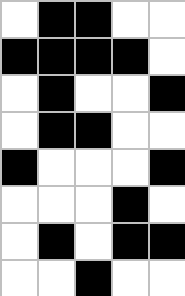[["white", "black", "black", "white", "white"], ["black", "black", "black", "black", "white"], ["white", "black", "white", "white", "black"], ["white", "black", "black", "white", "white"], ["black", "white", "white", "white", "black"], ["white", "white", "white", "black", "white"], ["white", "black", "white", "black", "black"], ["white", "white", "black", "white", "white"]]